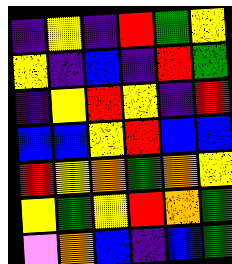[["indigo", "yellow", "indigo", "red", "green", "yellow"], ["yellow", "indigo", "blue", "indigo", "red", "green"], ["indigo", "yellow", "red", "yellow", "indigo", "red"], ["blue", "blue", "yellow", "red", "blue", "blue"], ["red", "yellow", "orange", "green", "orange", "yellow"], ["yellow", "green", "yellow", "red", "orange", "green"], ["violet", "orange", "blue", "indigo", "blue", "green"]]